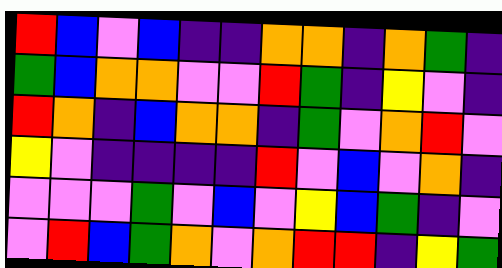[["red", "blue", "violet", "blue", "indigo", "indigo", "orange", "orange", "indigo", "orange", "green", "indigo"], ["green", "blue", "orange", "orange", "violet", "violet", "red", "green", "indigo", "yellow", "violet", "indigo"], ["red", "orange", "indigo", "blue", "orange", "orange", "indigo", "green", "violet", "orange", "red", "violet"], ["yellow", "violet", "indigo", "indigo", "indigo", "indigo", "red", "violet", "blue", "violet", "orange", "indigo"], ["violet", "violet", "violet", "green", "violet", "blue", "violet", "yellow", "blue", "green", "indigo", "violet"], ["violet", "red", "blue", "green", "orange", "violet", "orange", "red", "red", "indigo", "yellow", "green"]]